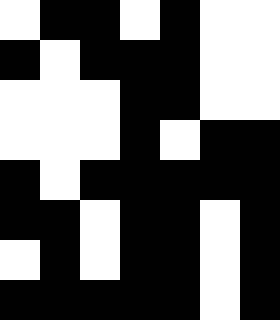[["white", "black", "black", "white", "black", "white", "white"], ["black", "white", "black", "black", "black", "white", "white"], ["white", "white", "white", "black", "black", "white", "white"], ["white", "white", "white", "black", "white", "black", "black"], ["black", "white", "black", "black", "black", "black", "black"], ["black", "black", "white", "black", "black", "white", "black"], ["white", "black", "white", "black", "black", "white", "black"], ["black", "black", "black", "black", "black", "white", "black"]]